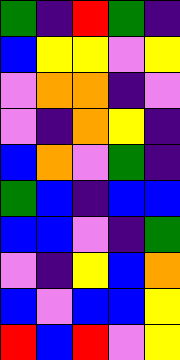[["green", "indigo", "red", "green", "indigo"], ["blue", "yellow", "yellow", "violet", "yellow"], ["violet", "orange", "orange", "indigo", "violet"], ["violet", "indigo", "orange", "yellow", "indigo"], ["blue", "orange", "violet", "green", "indigo"], ["green", "blue", "indigo", "blue", "blue"], ["blue", "blue", "violet", "indigo", "green"], ["violet", "indigo", "yellow", "blue", "orange"], ["blue", "violet", "blue", "blue", "yellow"], ["red", "blue", "red", "violet", "yellow"]]